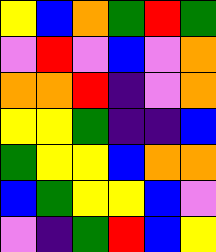[["yellow", "blue", "orange", "green", "red", "green"], ["violet", "red", "violet", "blue", "violet", "orange"], ["orange", "orange", "red", "indigo", "violet", "orange"], ["yellow", "yellow", "green", "indigo", "indigo", "blue"], ["green", "yellow", "yellow", "blue", "orange", "orange"], ["blue", "green", "yellow", "yellow", "blue", "violet"], ["violet", "indigo", "green", "red", "blue", "yellow"]]